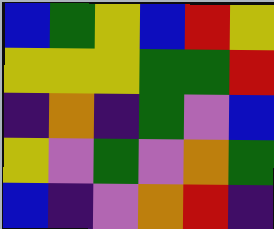[["blue", "green", "yellow", "blue", "red", "yellow"], ["yellow", "yellow", "yellow", "green", "green", "red"], ["indigo", "orange", "indigo", "green", "violet", "blue"], ["yellow", "violet", "green", "violet", "orange", "green"], ["blue", "indigo", "violet", "orange", "red", "indigo"]]